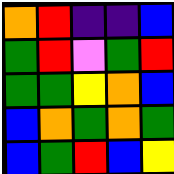[["orange", "red", "indigo", "indigo", "blue"], ["green", "red", "violet", "green", "red"], ["green", "green", "yellow", "orange", "blue"], ["blue", "orange", "green", "orange", "green"], ["blue", "green", "red", "blue", "yellow"]]